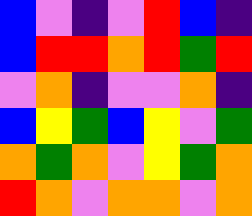[["blue", "violet", "indigo", "violet", "red", "blue", "indigo"], ["blue", "red", "red", "orange", "red", "green", "red"], ["violet", "orange", "indigo", "violet", "violet", "orange", "indigo"], ["blue", "yellow", "green", "blue", "yellow", "violet", "green"], ["orange", "green", "orange", "violet", "yellow", "green", "orange"], ["red", "orange", "violet", "orange", "orange", "violet", "orange"]]